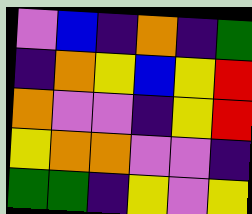[["violet", "blue", "indigo", "orange", "indigo", "green"], ["indigo", "orange", "yellow", "blue", "yellow", "red"], ["orange", "violet", "violet", "indigo", "yellow", "red"], ["yellow", "orange", "orange", "violet", "violet", "indigo"], ["green", "green", "indigo", "yellow", "violet", "yellow"]]